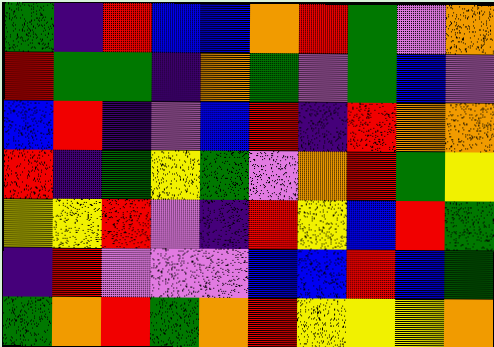[["green", "indigo", "red", "blue", "blue", "orange", "red", "green", "violet", "orange"], ["red", "green", "green", "indigo", "orange", "green", "violet", "green", "blue", "violet"], ["blue", "red", "indigo", "violet", "blue", "red", "indigo", "red", "orange", "orange"], ["red", "indigo", "green", "yellow", "green", "violet", "orange", "red", "green", "yellow"], ["yellow", "yellow", "red", "violet", "indigo", "red", "yellow", "blue", "red", "green"], ["indigo", "red", "violet", "violet", "violet", "blue", "blue", "red", "blue", "green"], ["green", "orange", "red", "green", "orange", "red", "yellow", "yellow", "yellow", "orange"]]